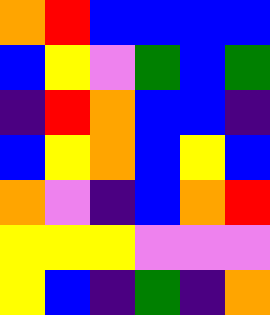[["orange", "red", "blue", "blue", "blue", "blue"], ["blue", "yellow", "violet", "green", "blue", "green"], ["indigo", "red", "orange", "blue", "blue", "indigo"], ["blue", "yellow", "orange", "blue", "yellow", "blue"], ["orange", "violet", "indigo", "blue", "orange", "red"], ["yellow", "yellow", "yellow", "violet", "violet", "violet"], ["yellow", "blue", "indigo", "green", "indigo", "orange"]]